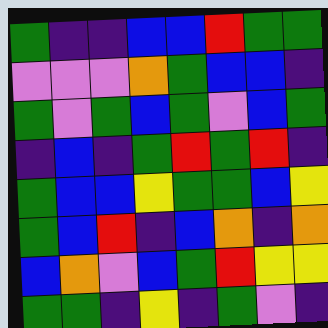[["green", "indigo", "indigo", "blue", "blue", "red", "green", "green"], ["violet", "violet", "violet", "orange", "green", "blue", "blue", "indigo"], ["green", "violet", "green", "blue", "green", "violet", "blue", "green"], ["indigo", "blue", "indigo", "green", "red", "green", "red", "indigo"], ["green", "blue", "blue", "yellow", "green", "green", "blue", "yellow"], ["green", "blue", "red", "indigo", "blue", "orange", "indigo", "orange"], ["blue", "orange", "violet", "blue", "green", "red", "yellow", "yellow"], ["green", "green", "indigo", "yellow", "indigo", "green", "violet", "indigo"]]